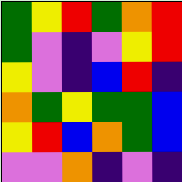[["green", "yellow", "red", "green", "orange", "red"], ["green", "violet", "indigo", "violet", "yellow", "red"], ["yellow", "violet", "indigo", "blue", "red", "indigo"], ["orange", "green", "yellow", "green", "green", "blue"], ["yellow", "red", "blue", "orange", "green", "blue"], ["violet", "violet", "orange", "indigo", "violet", "indigo"]]